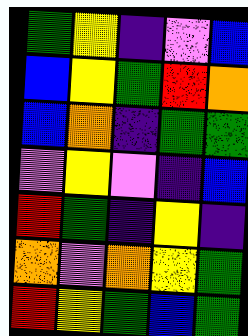[["green", "yellow", "indigo", "violet", "blue"], ["blue", "yellow", "green", "red", "orange"], ["blue", "orange", "indigo", "green", "green"], ["violet", "yellow", "violet", "indigo", "blue"], ["red", "green", "indigo", "yellow", "indigo"], ["orange", "violet", "orange", "yellow", "green"], ["red", "yellow", "green", "blue", "green"]]